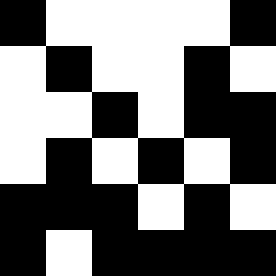[["black", "white", "white", "white", "white", "black"], ["white", "black", "white", "white", "black", "white"], ["white", "white", "black", "white", "black", "black"], ["white", "black", "white", "black", "white", "black"], ["black", "black", "black", "white", "black", "white"], ["black", "white", "black", "black", "black", "black"]]